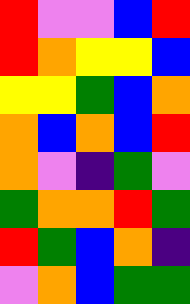[["red", "violet", "violet", "blue", "red"], ["red", "orange", "yellow", "yellow", "blue"], ["yellow", "yellow", "green", "blue", "orange"], ["orange", "blue", "orange", "blue", "red"], ["orange", "violet", "indigo", "green", "violet"], ["green", "orange", "orange", "red", "green"], ["red", "green", "blue", "orange", "indigo"], ["violet", "orange", "blue", "green", "green"]]